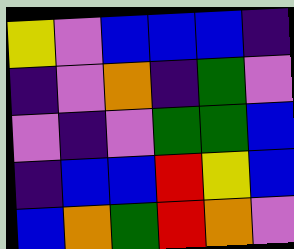[["yellow", "violet", "blue", "blue", "blue", "indigo"], ["indigo", "violet", "orange", "indigo", "green", "violet"], ["violet", "indigo", "violet", "green", "green", "blue"], ["indigo", "blue", "blue", "red", "yellow", "blue"], ["blue", "orange", "green", "red", "orange", "violet"]]